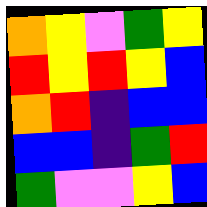[["orange", "yellow", "violet", "green", "yellow"], ["red", "yellow", "red", "yellow", "blue"], ["orange", "red", "indigo", "blue", "blue"], ["blue", "blue", "indigo", "green", "red"], ["green", "violet", "violet", "yellow", "blue"]]